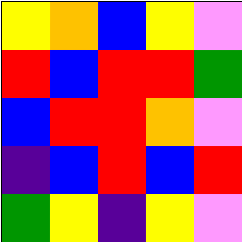[["yellow", "orange", "blue", "yellow", "violet"], ["red", "blue", "red", "red", "green"], ["blue", "red", "red", "orange", "violet"], ["indigo", "blue", "red", "blue", "red"], ["green", "yellow", "indigo", "yellow", "violet"]]